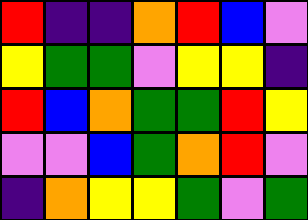[["red", "indigo", "indigo", "orange", "red", "blue", "violet"], ["yellow", "green", "green", "violet", "yellow", "yellow", "indigo"], ["red", "blue", "orange", "green", "green", "red", "yellow"], ["violet", "violet", "blue", "green", "orange", "red", "violet"], ["indigo", "orange", "yellow", "yellow", "green", "violet", "green"]]